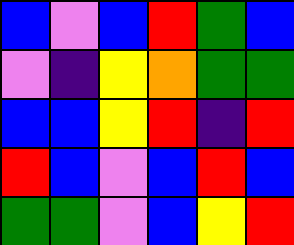[["blue", "violet", "blue", "red", "green", "blue"], ["violet", "indigo", "yellow", "orange", "green", "green"], ["blue", "blue", "yellow", "red", "indigo", "red"], ["red", "blue", "violet", "blue", "red", "blue"], ["green", "green", "violet", "blue", "yellow", "red"]]